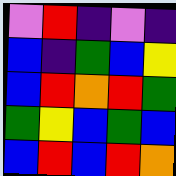[["violet", "red", "indigo", "violet", "indigo"], ["blue", "indigo", "green", "blue", "yellow"], ["blue", "red", "orange", "red", "green"], ["green", "yellow", "blue", "green", "blue"], ["blue", "red", "blue", "red", "orange"]]